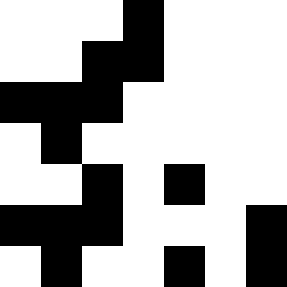[["white", "white", "white", "black", "white", "white", "white"], ["white", "white", "black", "black", "white", "white", "white"], ["black", "black", "black", "white", "white", "white", "white"], ["white", "black", "white", "white", "white", "white", "white"], ["white", "white", "black", "white", "black", "white", "white"], ["black", "black", "black", "white", "white", "white", "black"], ["white", "black", "white", "white", "black", "white", "black"]]